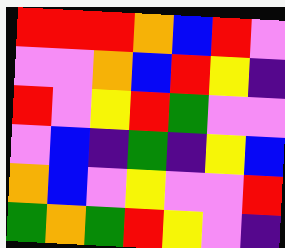[["red", "red", "red", "orange", "blue", "red", "violet"], ["violet", "violet", "orange", "blue", "red", "yellow", "indigo"], ["red", "violet", "yellow", "red", "green", "violet", "violet"], ["violet", "blue", "indigo", "green", "indigo", "yellow", "blue"], ["orange", "blue", "violet", "yellow", "violet", "violet", "red"], ["green", "orange", "green", "red", "yellow", "violet", "indigo"]]